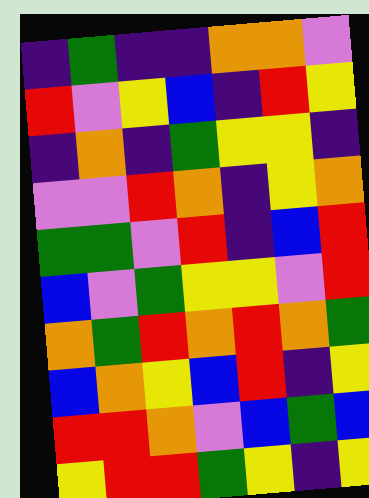[["indigo", "green", "indigo", "indigo", "orange", "orange", "violet"], ["red", "violet", "yellow", "blue", "indigo", "red", "yellow"], ["indigo", "orange", "indigo", "green", "yellow", "yellow", "indigo"], ["violet", "violet", "red", "orange", "indigo", "yellow", "orange"], ["green", "green", "violet", "red", "indigo", "blue", "red"], ["blue", "violet", "green", "yellow", "yellow", "violet", "red"], ["orange", "green", "red", "orange", "red", "orange", "green"], ["blue", "orange", "yellow", "blue", "red", "indigo", "yellow"], ["red", "red", "orange", "violet", "blue", "green", "blue"], ["yellow", "red", "red", "green", "yellow", "indigo", "yellow"]]